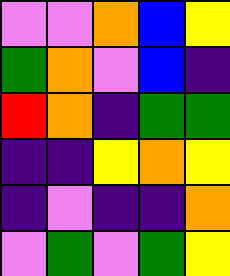[["violet", "violet", "orange", "blue", "yellow"], ["green", "orange", "violet", "blue", "indigo"], ["red", "orange", "indigo", "green", "green"], ["indigo", "indigo", "yellow", "orange", "yellow"], ["indigo", "violet", "indigo", "indigo", "orange"], ["violet", "green", "violet", "green", "yellow"]]